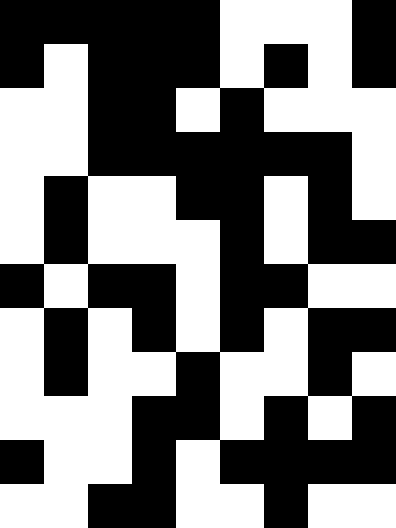[["black", "black", "black", "black", "black", "white", "white", "white", "black"], ["black", "white", "black", "black", "black", "white", "black", "white", "black"], ["white", "white", "black", "black", "white", "black", "white", "white", "white"], ["white", "white", "black", "black", "black", "black", "black", "black", "white"], ["white", "black", "white", "white", "black", "black", "white", "black", "white"], ["white", "black", "white", "white", "white", "black", "white", "black", "black"], ["black", "white", "black", "black", "white", "black", "black", "white", "white"], ["white", "black", "white", "black", "white", "black", "white", "black", "black"], ["white", "black", "white", "white", "black", "white", "white", "black", "white"], ["white", "white", "white", "black", "black", "white", "black", "white", "black"], ["black", "white", "white", "black", "white", "black", "black", "black", "black"], ["white", "white", "black", "black", "white", "white", "black", "white", "white"]]